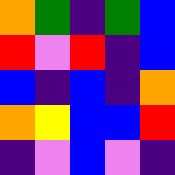[["orange", "green", "indigo", "green", "blue"], ["red", "violet", "red", "indigo", "blue"], ["blue", "indigo", "blue", "indigo", "orange"], ["orange", "yellow", "blue", "blue", "red"], ["indigo", "violet", "blue", "violet", "indigo"]]